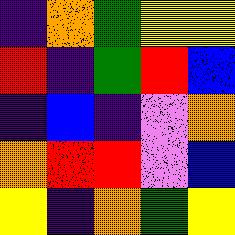[["indigo", "orange", "green", "yellow", "yellow"], ["red", "indigo", "green", "red", "blue"], ["indigo", "blue", "indigo", "violet", "orange"], ["orange", "red", "red", "violet", "blue"], ["yellow", "indigo", "orange", "green", "yellow"]]